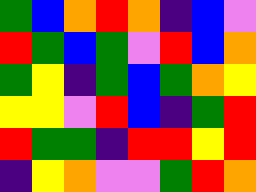[["green", "blue", "orange", "red", "orange", "indigo", "blue", "violet"], ["red", "green", "blue", "green", "violet", "red", "blue", "orange"], ["green", "yellow", "indigo", "green", "blue", "green", "orange", "yellow"], ["yellow", "yellow", "violet", "red", "blue", "indigo", "green", "red"], ["red", "green", "green", "indigo", "red", "red", "yellow", "red"], ["indigo", "yellow", "orange", "violet", "violet", "green", "red", "orange"]]